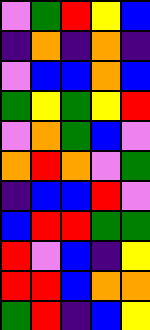[["violet", "green", "red", "yellow", "blue"], ["indigo", "orange", "indigo", "orange", "indigo"], ["violet", "blue", "blue", "orange", "blue"], ["green", "yellow", "green", "yellow", "red"], ["violet", "orange", "green", "blue", "violet"], ["orange", "red", "orange", "violet", "green"], ["indigo", "blue", "blue", "red", "violet"], ["blue", "red", "red", "green", "green"], ["red", "violet", "blue", "indigo", "yellow"], ["red", "red", "blue", "orange", "orange"], ["green", "red", "indigo", "blue", "yellow"]]